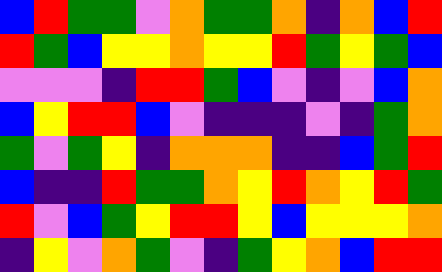[["blue", "red", "green", "green", "violet", "orange", "green", "green", "orange", "indigo", "orange", "blue", "red"], ["red", "green", "blue", "yellow", "yellow", "orange", "yellow", "yellow", "red", "green", "yellow", "green", "blue"], ["violet", "violet", "violet", "indigo", "red", "red", "green", "blue", "violet", "indigo", "violet", "blue", "orange"], ["blue", "yellow", "red", "red", "blue", "violet", "indigo", "indigo", "indigo", "violet", "indigo", "green", "orange"], ["green", "violet", "green", "yellow", "indigo", "orange", "orange", "orange", "indigo", "indigo", "blue", "green", "red"], ["blue", "indigo", "indigo", "red", "green", "green", "orange", "yellow", "red", "orange", "yellow", "red", "green"], ["red", "violet", "blue", "green", "yellow", "red", "red", "yellow", "blue", "yellow", "yellow", "yellow", "orange"], ["indigo", "yellow", "violet", "orange", "green", "violet", "indigo", "green", "yellow", "orange", "blue", "red", "red"]]